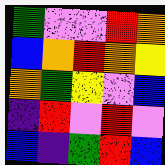[["green", "violet", "violet", "red", "orange"], ["blue", "orange", "red", "orange", "yellow"], ["orange", "green", "yellow", "violet", "blue"], ["indigo", "red", "violet", "red", "violet"], ["blue", "indigo", "green", "red", "blue"]]